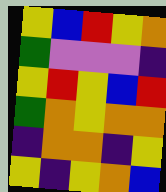[["yellow", "blue", "red", "yellow", "orange"], ["green", "violet", "violet", "violet", "indigo"], ["yellow", "red", "yellow", "blue", "red"], ["green", "orange", "yellow", "orange", "orange"], ["indigo", "orange", "orange", "indigo", "yellow"], ["yellow", "indigo", "yellow", "orange", "blue"]]